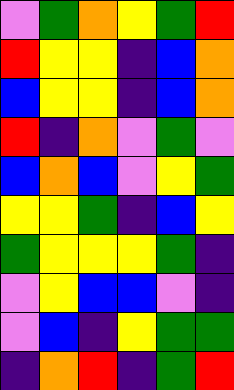[["violet", "green", "orange", "yellow", "green", "red"], ["red", "yellow", "yellow", "indigo", "blue", "orange"], ["blue", "yellow", "yellow", "indigo", "blue", "orange"], ["red", "indigo", "orange", "violet", "green", "violet"], ["blue", "orange", "blue", "violet", "yellow", "green"], ["yellow", "yellow", "green", "indigo", "blue", "yellow"], ["green", "yellow", "yellow", "yellow", "green", "indigo"], ["violet", "yellow", "blue", "blue", "violet", "indigo"], ["violet", "blue", "indigo", "yellow", "green", "green"], ["indigo", "orange", "red", "indigo", "green", "red"]]